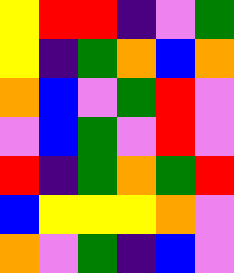[["yellow", "red", "red", "indigo", "violet", "green"], ["yellow", "indigo", "green", "orange", "blue", "orange"], ["orange", "blue", "violet", "green", "red", "violet"], ["violet", "blue", "green", "violet", "red", "violet"], ["red", "indigo", "green", "orange", "green", "red"], ["blue", "yellow", "yellow", "yellow", "orange", "violet"], ["orange", "violet", "green", "indigo", "blue", "violet"]]